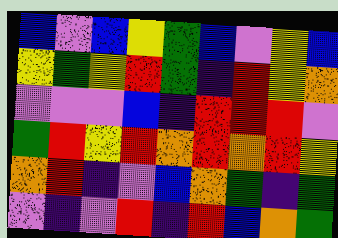[["blue", "violet", "blue", "yellow", "green", "blue", "violet", "yellow", "blue"], ["yellow", "green", "yellow", "red", "green", "indigo", "red", "yellow", "orange"], ["violet", "violet", "violet", "blue", "indigo", "red", "red", "red", "violet"], ["green", "red", "yellow", "red", "orange", "red", "orange", "red", "yellow"], ["orange", "red", "indigo", "violet", "blue", "orange", "green", "indigo", "green"], ["violet", "indigo", "violet", "red", "indigo", "red", "blue", "orange", "green"]]